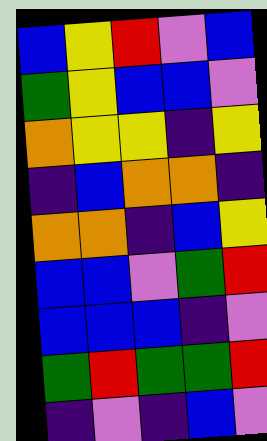[["blue", "yellow", "red", "violet", "blue"], ["green", "yellow", "blue", "blue", "violet"], ["orange", "yellow", "yellow", "indigo", "yellow"], ["indigo", "blue", "orange", "orange", "indigo"], ["orange", "orange", "indigo", "blue", "yellow"], ["blue", "blue", "violet", "green", "red"], ["blue", "blue", "blue", "indigo", "violet"], ["green", "red", "green", "green", "red"], ["indigo", "violet", "indigo", "blue", "violet"]]